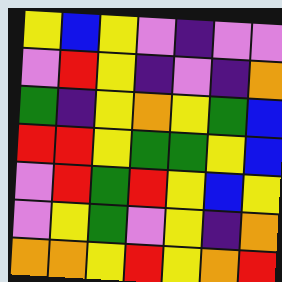[["yellow", "blue", "yellow", "violet", "indigo", "violet", "violet"], ["violet", "red", "yellow", "indigo", "violet", "indigo", "orange"], ["green", "indigo", "yellow", "orange", "yellow", "green", "blue"], ["red", "red", "yellow", "green", "green", "yellow", "blue"], ["violet", "red", "green", "red", "yellow", "blue", "yellow"], ["violet", "yellow", "green", "violet", "yellow", "indigo", "orange"], ["orange", "orange", "yellow", "red", "yellow", "orange", "red"]]